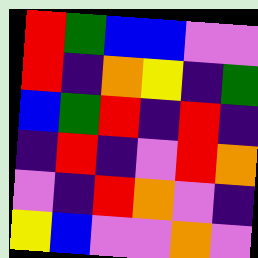[["red", "green", "blue", "blue", "violet", "violet"], ["red", "indigo", "orange", "yellow", "indigo", "green"], ["blue", "green", "red", "indigo", "red", "indigo"], ["indigo", "red", "indigo", "violet", "red", "orange"], ["violet", "indigo", "red", "orange", "violet", "indigo"], ["yellow", "blue", "violet", "violet", "orange", "violet"]]